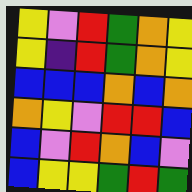[["yellow", "violet", "red", "green", "orange", "yellow"], ["yellow", "indigo", "red", "green", "orange", "yellow"], ["blue", "blue", "blue", "orange", "blue", "orange"], ["orange", "yellow", "violet", "red", "red", "blue"], ["blue", "violet", "red", "orange", "blue", "violet"], ["blue", "yellow", "yellow", "green", "red", "green"]]